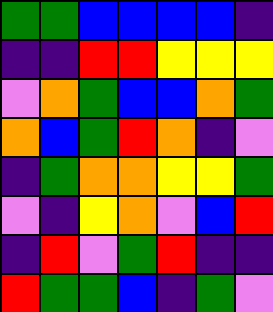[["green", "green", "blue", "blue", "blue", "blue", "indigo"], ["indigo", "indigo", "red", "red", "yellow", "yellow", "yellow"], ["violet", "orange", "green", "blue", "blue", "orange", "green"], ["orange", "blue", "green", "red", "orange", "indigo", "violet"], ["indigo", "green", "orange", "orange", "yellow", "yellow", "green"], ["violet", "indigo", "yellow", "orange", "violet", "blue", "red"], ["indigo", "red", "violet", "green", "red", "indigo", "indigo"], ["red", "green", "green", "blue", "indigo", "green", "violet"]]